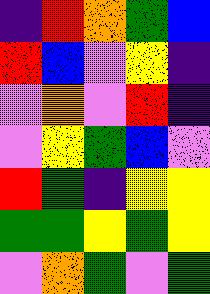[["indigo", "red", "orange", "green", "blue"], ["red", "blue", "violet", "yellow", "indigo"], ["violet", "orange", "violet", "red", "indigo"], ["violet", "yellow", "green", "blue", "violet"], ["red", "green", "indigo", "yellow", "yellow"], ["green", "green", "yellow", "green", "yellow"], ["violet", "orange", "green", "violet", "green"]]